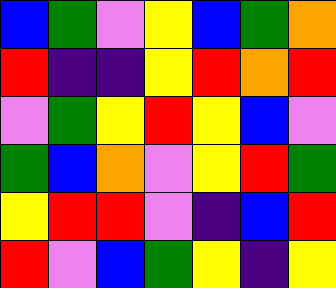[["blue", "green", "violet", "yellow", "blue", "green", "orange"], ["red", "indigo", "indigo", "yellow", "red", "orange", "red"], ["violet", "green", "yellow", "red", "yellow", "blue", "violet"], ["green", "blue", "orange", "violet", "yellow", "red", "green"], ["yellow", "red", "red", "violet", "indigo", "blue", "red"], ["red", "violet", "blue", "green", "yellow", "indigo", "yellow"]]